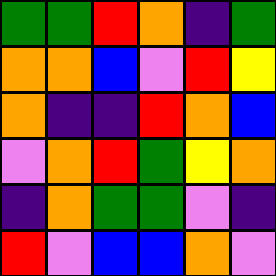[["green", "green", "red", "orange", "indigo", "green"], ["orange", "orange", "blue", "violet", "red", "yellow"], ["orange", "indigo", "indigo", "red", "orange", "blue"], ["violet", "orange", "red", "green", "yellow", "orange"], ["indigo", "orange", "green", "green", "violet", "indigo"], ["red", "violet", "blue", "blue", "orange", "violet"]]